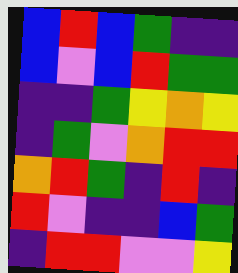[["blue", "red", "blue", "green", "indigo", "indigo"], ["blue", "violet", "blue", "red", "green", "green"], ["indigo", "indigo", "green", "yellow", "orange", "yellow"], ["indigo", "green", "violet", "orange", "red", "red"], ["orange", "red", "green", "indigo", "red", "indigo"], ["red", "violet", "indigo", "indigo", "blue", "green"], ["indigo", "red", "red", "violet", "violet", "yellow"]]